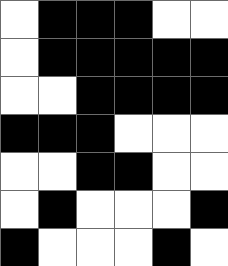[["white", "black", "black", "black", "white", "white"], ["white", "black", "black", "black", "black", "black"], ["white", "white", "black", "black", "black", "black"], ["black", "black", "black", "white", "white", "white"], ["white", "white", "black", "black", "white", "white"], ["white", "black", "white", "white", "white", "black"], ["black", "white", "white", "white", "black", "white"]]